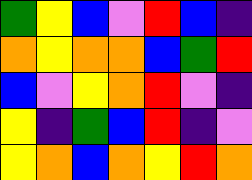[["green", "yellow", "blue", "violet", "red", "blue", "indigo"], ["orange", "yellow", "orange", "orange", "blue", "green", "red"], ["blue", "violet", "yellow", "orange", "red", "violet", "indigo"], ["yellow", "indigo", "green", "blue", "red", "indigo", "violet"], ["yellow", "orange", "blue", "orange", "yellow", "red", "orange"]]